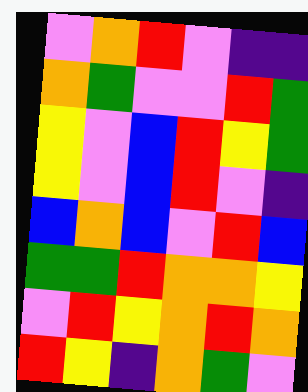[["violet", "orange", "red", "violet", "indigo", "indigo"], ["orange", "green", "violet", "violet", "red", "green"], ["yellow", "violet", "blue", "red", "yellow", "green"], ["yellow", "violet", "blue", "red", "violet", "indigo"], ["blue", "orange", "blue", "violet", "red", "blue"], ["green", "green", "red", "orange", "orange", "yellow"], ["violet", "red", "yellow", "orange", "red", "orange"], ["red", "yellow", "indigo", "orange", "green", "violet"]]